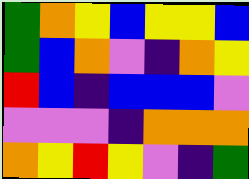[["green", "orange", "yellow", "blue", "yellow", "yellow", "blue"], ["green", "blue", "orange", "violet", "indigo", "orange", "yellow"], ["red", "blue", "indigo", "blue", "blue", "blue", "violet"], ["violet", "violet", "violet", "indigo", "orange", "orange", "orange"], ["orange", "yellow", "red", "yellow", "violet", "indigo", "green"]]